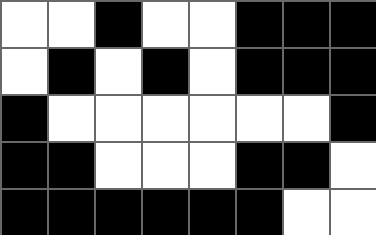[["white", "white", "black", "white", "white", "black", "black", "black"], ["white", "black", "white", "black", "white", "black", "black", "black"], ["black", "white", "white", "white", "white", "white", "white", "black"], ["black", "black", "white", "white", "white", "black", "black", "white"], ["black", "black", "black", "black", "black", "black", "white", "white"]]